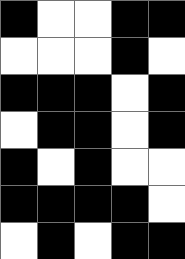[["black", "white", "white", "black", "black"], ["white", "white", "white", "black", "white"], ["black", "black", "black", "white", "black"], ["white", "black", "black", "white", "black"], ["black", "white", "black", "white", "white"], ["black", "black", "black", "black", "white"], ["white", "black", "white", "black", "black"]]